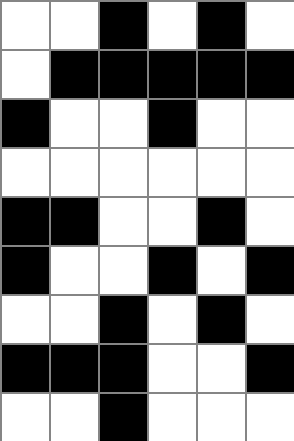[["white", "white", "black", "white", "black", "white"], ["white", "black", "black", "black", "black", "black"], ["black", "white", "white", "black", "white", "white"], ["white", "white", "white", "white", "white", "white"], ["black", "black", "white", "white", "black", "white"], ["black", "white", "white", "black", "white", "black"], ["white", "white", "black", "white", "black", "white"], ["black", "black", "black", "white", "white", "black"], ["white", "white", "black", "white", "white", "white"]]